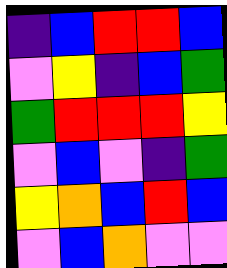[["indigo", "blue", "red", "red", "blue"], ["violet", "yellow", "indigo", "blue", "green"], ["green", "red", "red", "red", "yellow"], ["violet", "blue", "violet", "indigo", "green"], ["yellow", "orange", "blue", "red", "blue"], ["violet", "blue", "orange", "violet", "violet"]]